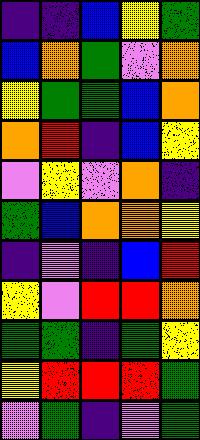[["indigo", "indigo", "blue", "yellow", "green"], ["blue", "orange", "green", "violet", "orange"], ["yellow", "green", "green", "blue", "orange"], ["orange", "red", "indigo", "blue", "yellow"], ["violet", "yellow", "violet", "orange", "indigo"], ["green", "blue", "orange", "orange", "yellow"], ["indigo", "violet", "indigo", "blue", "red"], ["yellow", "violet", "red", "red", "orange"], ["green", "green", "indigo", "green", "yellow"], ["yellow", "red", "red", "red", "green"], ["violet", "green", "indigo", "violet", "green"]]